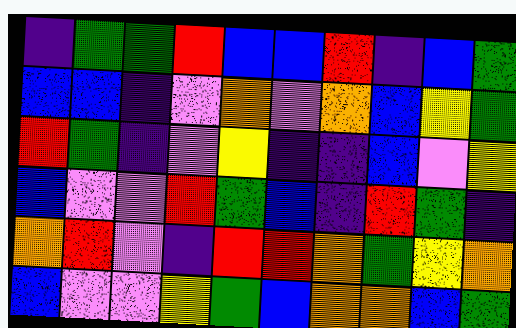[["indigo", "green", "green", "red", "blue", "blue", "red", "indigo", "blue", "green"], ["blue", "blue", "indigo", "violet", "orange", "violet", "orange", "blue", "yellow", "green"], ["red", "green", "indigo", "violet", "yellow", "indigo", "indigo", "blue", "violet", "yellow"], ["blue", "violet", "violet", "red", "green", "blue", "indigo", "red", "green", "indigo"], ["orange", "red", "violet", "indigo", "red", "red", "orange", "green", "yellow", "orange"], ["blue", "violet", "violet", "yellow", "green", "blue", "orange", "orange", "blue", "green"]]